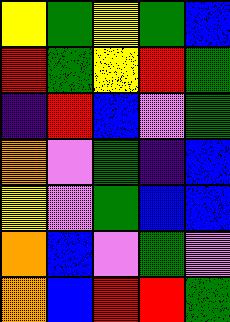[["yellow", "green", "yellow", "green", "blue"], ["red", "green", "yellow", "red", "green"], ["indigo", "red", "blue", "violet", "green"], ["orange", "violet", "green", "indigo", "blue"], ["yellow", "violet", "green", "blue", "blue"], ["orange", "blue", "violet", "green", "violet"], ["orange", "blue", "red", "red", "green"]]